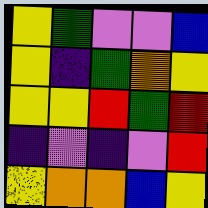[["yellow", "green", "violet", "violet", "blue"], ["yellow", "indigo", "green", "orange", "yellow"], ["yellow", "yellow", "red", "green", "red"], ["indigo", "violet", "indigo", "violet", "red"], ["yellow", "orange", "orange", "blue", "yellow"]]